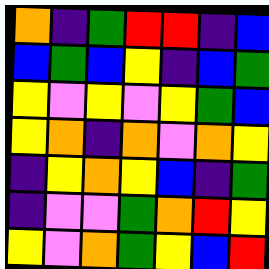[["orange", "indigo", "green", "red", "red", "indigo", "blue"], ["blue", "green", "blue", "yellow", "indigo", "blue", "green"], ["yellow", "violet", "yellow", "violet", "yellow", "green", "blue"], ["yellow", "orange", "indigo", "orange", "violet", "orange", "yellow"], ["indigo", "yellow", "orange", "yellow", "blue", "indigo", "green"], ["indigo", "violet", "violet", "green", "orange", "red", "yellow"], ["yellow", "violet", "orange", "green", "yellow", "blue", "red"]]